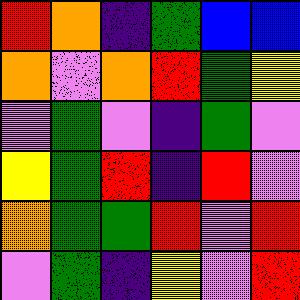[["red", "orange", "indigo", "green", "blue", "blue"], ["orange", "violet", "orange", "red", "green", "yellow"], ["violet", "green", "violet", "indigo", "green", "violet"], ["yellow", "green", "red", "indigo", "red", "violet"], ["orange", "green", "green", "red", "violet", "red"], ["violet", "green", "indigo", "yellow", "violet", "red"]]